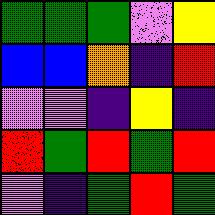[["green", "green", "green", "violet", "yellow"], ["blue", "blue", "orange", "indigo", "red"], ["violet", "violet", "indigo", "yellow", "indigo"], ["red", "green", "red", "green", "red"], ["violet", "indigo", "green", "red", "green"]]